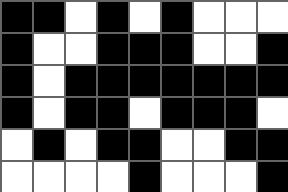[["black", "black", "white", "black", "white", "black", "white", "white", "white"], ["black", "white", "white", "black", "black", "black", "white", "white", "black"], ["black", "white", "black", "black", "black", "black", "black", "black", "black"], ["black", "white", "black", "black", "white", "black", "black", "black", "white"], ["white", "black", "white", "black", "black", "white", "white", "black", "black"], ["white", "white", "white", "white", "black", "white", "white", "white", "black"]]